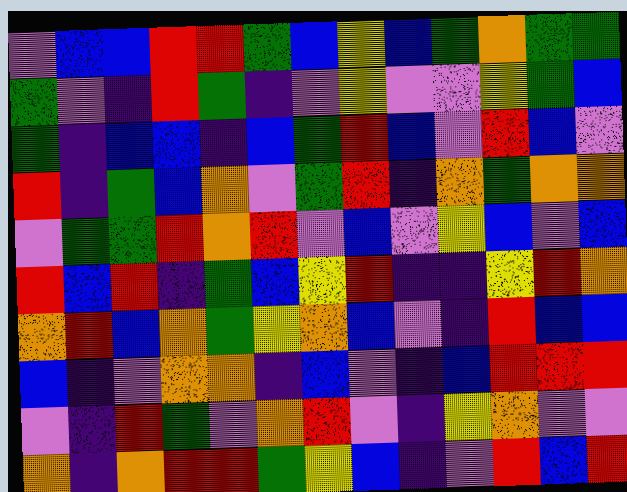[["violet", "blue", "blue", "red", "red", "green", "blue", "yellow", "blue", "green", "orange", "green", "green"], ["green", "violet", "indigo", "red", "green", "indigo", "violet", "yellow", "violet", "violet", "yellow", "green", "blue"], ["green", "indigo", "blue", "blue", "indigo", "blue", "green", "red", "blue", "violet", "red", "blue", "violet"], ["red", "indigo", "green", "blue", "orange", "violet", "green", "red", "indigo", "orange", "green", "orange", "orange"], ["violet", "green", "green", "red", "orange", "red", "violet", "blue", "violet", "yellow", "blue", "violet", "blue"], ["red", "blue", "red", "indigo", "green", "blue", "yellow", "red", "indigo", "indigo", "yellow", "red", "orange"], ["orange", "red", "blue", "orange", "green", "yellow", "orange", "blue", "violet", "indigo", "red", "blue", "blue"], ["blue", "indigo", "violet", "orange", "orange", "indigo", "blue", "violet", "indigo", "blue", "red", "red", "red"], ["violet", "indigo", "red", "green", "violet", "orange", "red", "violet", "indigo", "yellow", "orange", "violet", "violet"], ["orange", "indigo", "orange", "red", "red", "green", "yellow", "blue", "indigo", "violet", "red", "blue", "red"]]